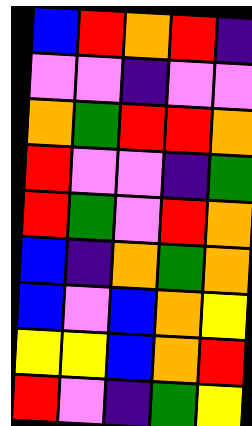[["blue", "red", "orange", "red", "indigo"], ["violet", "violet", "indigo", "violet", "violet"], ["orange", "green", "red", "red", "orange"], ["red", "violet", "violet", "indigo", "green"], ["red", "green", "violet", "red", "orange"], ["blue", "indigo", "orange", "green", "orange"], ["blue", "violet", "blue", "orange", "yellow"], ["yellow", "yellow", "blue", "orange", "red"], ["red", "violet", "indigo", "green", "yellow"]]